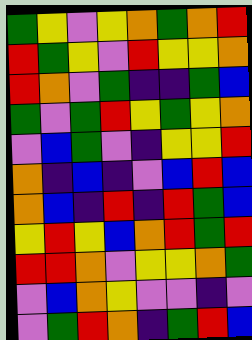[["green", "yellow", "violet", "yellow", "orange", "green", "orange", "red"], ["red", "green", "yellow", "violet", "red", "yellow", "yellow", "orange"], ["red", "orange", "violet", "green", "indigo", "indigo", "green", "blue"], ["green", "violet", "green", "red", "yellow", "green", "yellow", "orange"], ["violet", "blue", "green", "violet", "indigo", "yellow", "yellow", "red"], ["orange", "indigo", "blue", "indigo", "violet", "blue", "red", "blue"], ["orange", "blue", "indigo", "red", "indigo", "red", "green", "blue"], ["yellow", "red", "yellow", "blue", "orange", "red", "green", "red"], ["red", "red", "orange", "violet", "yellow", "yellow", "orange", "green"], ["violet", "blue", "orange", "yellow", "violet", "violet", "indigo", "violet"], ["violet", "green", "red", "orange", "indigo", "green", "red", "blue"]]